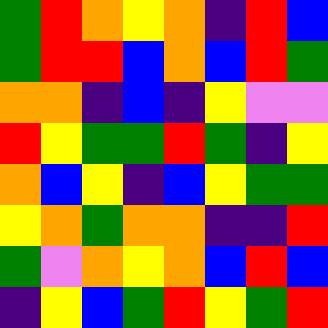[["green", "red", "orange", "yellow", "orange", "indigo", "red", "blue"], ["green", "red", "red", "blue", "orange", "blue", "red", "green"], ["orange", "orange", "indigo", "blue", "indigo", "yellow", "violet", "violet"], ["red", "yellow", "green", "green", "red", "green", "indigo", "yellow"], ["orange", "blue", "yellow", "indigo", "blue", "yellow", "green", "green"], ["yellow", "orange", "green", "orange", "orange", "indigo", "indigo", "red"], ["green", "violet", "orange", "yellow", "orange", "blue", "red", "blue"], ["indigo", "yellow", "blue", "green", "red", "yellow", "green", "red"]]